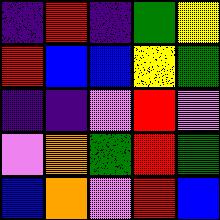[["indigo", "red", "indigo", "green", "yellow"], ["red", "blue", "blue", "yellow", "green"], ["indigo", "indigo", "violet", "red", "violet"], ["violet", "orange", "green", "red", "green"], ["blue", "orange", "violet", "red", "blue"]]